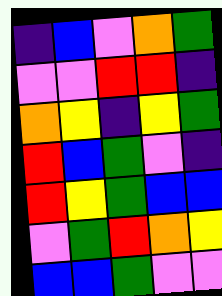[["indigo", "blue", "violet", "orange", "green"], ["violet", "violet", "red", "red", "indigo"], ["orange", "yellow", "indigo", "yellow", "green"], ["red", "blue", "green", "violet", "indigo"], ["red", "yellow", "green", "blue", "blue"], ["violet", "green", "red", "orange", "yellow"], ["blue", "blue", "green", "violet", "violet"]]